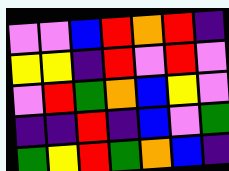[["violet", "violet", "blue", "red", "orange", "red", "indigo"], ["yellow", "yellow", "indigo", "red", "violet", "red", "violet"], ["violet", "red", "green", "orange", "blue", "yellow", "violet"], ["indigo", "indigo", "red", "indigo", "blue", "violet", "green"], ["green", "yellow", "red", "green", "orange", "blue", "indigo"]]